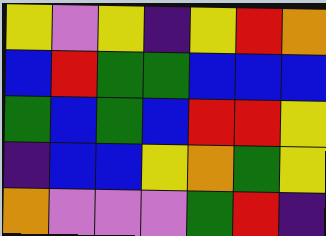[["yellow", "violet", "yellow", "indigo", "yellow", "red", "orange"], ["blue", "red", "green", "green", "blue", "blue", "blue"], ["green", "blue", "green", "blue", "red", "red", "yellow"], ["indigo", "blue", "blue", "yellow", "orange", "green", "yellow"], ["orange", "violet", "violet", "violet", "green", "red", "indigo"]]